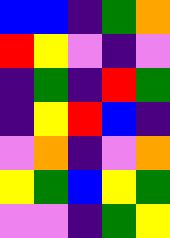[["blue", "blue", "indigo", "green", "orange"], ["red", "yellow", "violet", "indigo", "violet"], ["indigo", "green", "indigo", "red", "green"], ["indigo", "yellow", "red", "blue", "indigo"], ["violet", "orange", "indigo", "violet", "orange"], ["yellow", "green", "blue", "yellow", "green"], ["violet", "violet", "indigo", "green", "yellow"]]